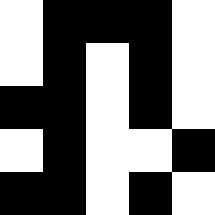[["white", "black", "black", "black", "white"], ["white", "black", "white", "black", "white"], ["black", "black", "white", "black", "white"], ["white", "black", "white", "white", "black"], ["black", "black", "white", "black", "white"]]